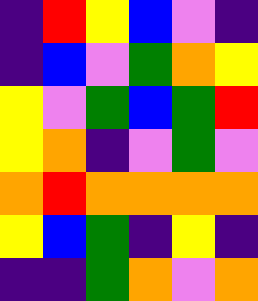[["indigo", "red", "yellow", "blue", "violet", "indigo"], ["indigo", "blue", "violet", "green", "orange", "yellow"], ["yellow", "violet", "green", "blue", "green", "red"], ["yellow", "orange", "indigo", "violet", "green", "violet"], ["orange", "red", "orange", "orange", "orange", "orange"], ["yellow", "blue", "green", "indigo", "yellow", "indigo"], ["indigo", "indigo", "green", "orange", "violet", "orange"]]